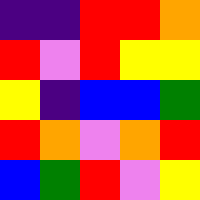[["indigo", "indigo", "red", "red", "orange"], ["red", "violet", "red", "yellow", "yellow"], ["yellow", "indigo", "blue", "blue", "green"], ["red", "orange", "violet", "orange", "red"], ["blue", "green", "red", "violet", "yellow"]]